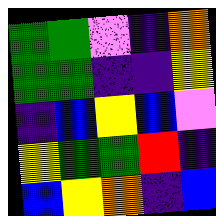[["green", "green", "violet", "indigo", "orange"], ["green", "green", "indigo", "indigo", "yellow"], ["indigo", "blue", "yellow", "blue", "violet"], ["yellow", "green", "green", "red", "indigo"], ["blue", "yellow", "orange", "indigo", "blue"]]